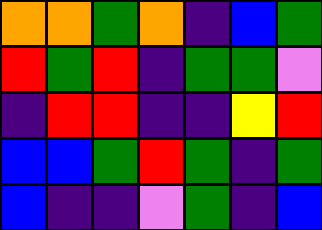[["orange", "orange", "green", "orange", "indigo", "blue", "green"], ["red", "green", "red", "indigo", "green", "green", "violet"], ["indigo", "red", "red", "indigo", "indigo", "yellow", "red"], ["blue", "blue", "green", "red", "green", "indigo", "green"], ["blue", "indigo", "indigo", "violet", "green", "indigo", "blue"]]